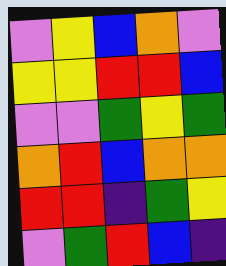[["violet", "yellow", "blue", "orange", "violet"], ["yellow", "yellow", "red", "red", "blue"], ["violet", "violet", "green", "yellow", "green"], ["orange", "red", "blue", "orange", "orange"], ["red", "red", "indigo", "green", "yellow"], ["violet", "green", "red", "blue", "indigo"]]